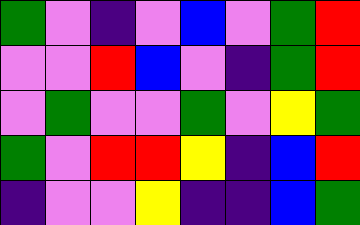[["green", "violet", "indigo", "violet", "blue", "violet", "green", "red"], ["violet", "violet", "red", "blue", "violet", "indigo", "green", "red"], ["violet", "green", "violet", "violet", "green", "violet", "yellow", "green"], ["green", "violet", "red", "red", "yellow", "indigo", "blue", "red"], ["indigo", "violet", "violet", "yellow", "indigo", "indigo", "blue", "green"]]